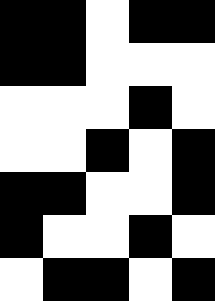[["black", "black", "white", "black", "black"], ["black", "black", "white", "white", "white"], ["white", "white", "white", "black", "white"], ["white", "white", "black", "white", "black"], ["black", "black", "white", "white", "black"], ["black", "white", "white", "black", "white"], ["white", "black", "black", "white", "black"]]